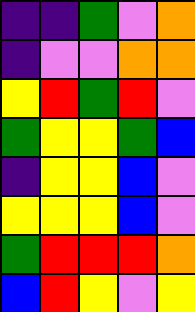[["indigo", "indigo", "green", "violet", "orange"], ["indigo", "violet", "violet", "orange", "orange"], ["yellow", "red", "green", "red", "violet"], ["green", "yellow", "yellow", "green", "blue"], ["indigo", "yellow", "yellow", "blue", "violet"], ["yellow", "yellow", "yellow", "blue", "violet"], ["green", "red", "red", "red", "orange"], ["blue", "red", "yellow", "violet", "yellow"]]